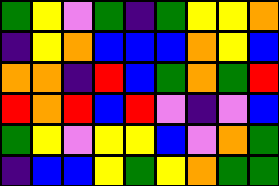[["green", "yellow", "violet", "green", "indigo", "green", "yellow", "yellow", "orange"], ["indigo", "yellow", "orange", "blue", "blue", "blue", "orange", "yellow", "blue"], ["orange", "orange", "indigo", "red", "blue", "green", "orange", "green", "red"], ["red", "orange", "red", "blue", "red", "violet", "indigo", "violet", "blue"], ["green", "yellow", "violet", "yellow", "yellow", "blue", "violet", "orange", "green"], ["indigo", "blue", "blue", "yellow", "green", "yellow", "orange", "green", "green"]]